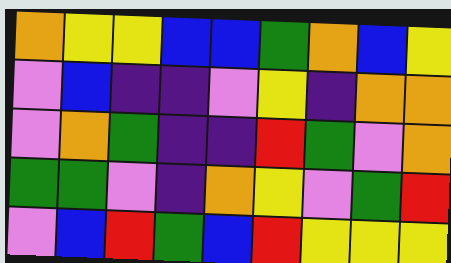[["orange", "yellow", "yellow", "blue", "blue", "green", "orange", "blue", "yellow"], ["violet", "blue", "indigo", "indigo", "violet", "yellow", "indigo", "orange", "orange"], ["violet", "orange", "green", "indigo", "indigo", "red", "green", "violet", "orange"], ["green", "green", "violet", "indigo", "orange", "yellow", "violet", "green", "red"], ["violet", "blue", "red", "green", "blue", "red", "yellow", "yellow", "yellow"]]